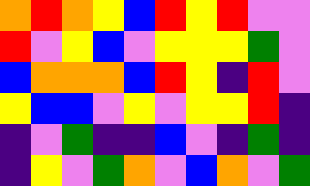[["orange", "red", "orange", "yellow", "blue", "red", "yellow", "red", "violet", "violet"], ["red", "violet", "yellow", "blue", "violet", "yellow", "yellow", "yellow", "green", "violet"], ["blue", "orange", "orange", "orange", "blue", "red", "yellow", "indigo", "red", "violet"], ["yellow", "blue", "blue", "violet", "yellow", "violet", "yellow", "yellow", "red", "indigo"], ["indigo", "violet", "green", "indigo", "indigo", "blue", "violet", "indigo", "green", "indigo"], ["indigo", "yellow", "violet", "green", "orange", "violet", "blue", "orange", "violet", "green"]]